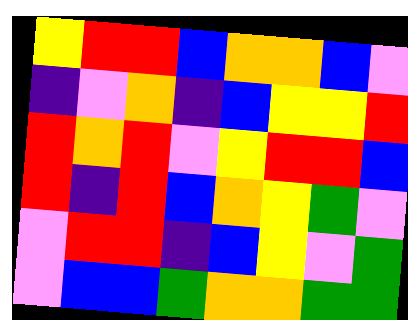[["yellow", "red", "red", "blue", "orange", "orange", "blue", "violet"], ["indigo", "violet", "orange", "indigo", "blue", "yellow", "yellow", "red"], ["red", "orange", "red", "violet", "yellow", "red", "red", "blue"], ["red", "indigo", "red", "blue", "orange", "yellow", "green", "violet"], ["violet", "red", "red", "indigo", "blue", "yellow", "violet", "green"], ["violet", "blue", "blue", "green", "orange", "orange", "green", "green"]]